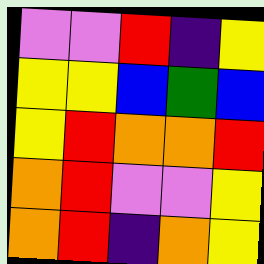[["violet", "violet", "red", "indigo", "yellow"], ["yellow", "yellow", "blue", "green", "blue"], ["yellow", "red", "orange", "orange", "red"], ["orange", "red", "violet", "violet", "yellow"], ["orange", "red", "indigo", "orange", "yellow"]]